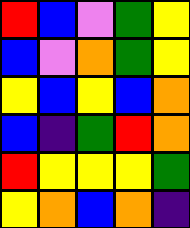[["red", "blue", "violet", "green", "yellow"], ["blue", "violet", "orange", "green", "yellow"], ["yellow", "blue", "yellow", "blue", "orange"], ["blue", "indigo", "green", "red", "orange"], ["red", "yellow", "yellow", "yellow", "green"], ["yellow", "orange", "blue", "orange", "indigo"]]